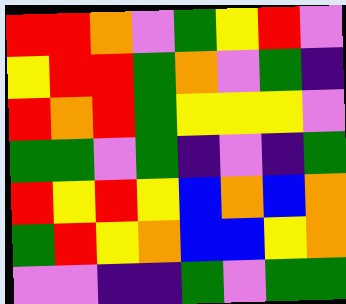[["red", "red", "orange", "violet", "green", "yellow", "red", "violet"], ["yellow", "red", "red", "green", "orange", "violet", "green", "indigo"], ["red", "orange", "red", "green", "yellow", "yellow", "yellow", "violet"], ["green", "green", "violet", "green", "indigo", "violet", "indigo", "green"], ["red", "yellow", "red", "yellow", "blue", "orange", "blue", "orange"], ["green", "red", "yellow", "orange", "blue", "blue", "yellow", "orange"], ["violet", "violet", "indigo", "indigo", "green", "violet", "green", "green"]]